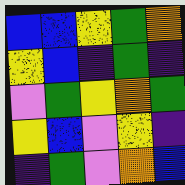[["blue", "blue", "yellow", "green", "orange"], ["yellow", "blue", "indigo", "green", "indigo"], ["violet", "green", "yellow", "orange", "green"], ["yellow", "blue", "violet", "yellow", "indigo"], ["indigo", "green", "violet", "orange", "blue"]]